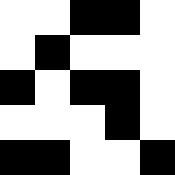[["white", "white", "black", "black", "white"], ["white", "black", "white", "white", "white"], ["black", "white", "black", "black", "white"], ["white", "white", "white", "black", "white"], ["black", "black", "white", "white", "black"]]